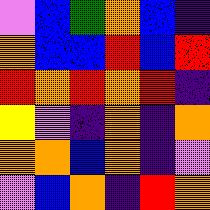[["violet", "blue", "green", "orange", "blue", "indigo"], ["orange", "blue", "blue", "red", "blue", "red"], ["red", "orange", "red", "orange", "red", "indigo"], ["yellow", "violet", "indigo", "orange", "indigo", "orange"], ["orange", "orange", "blue", "orange", "indigo", "violet"], ["violet", "blue", "orange", "indigo", "red", "orange"]]